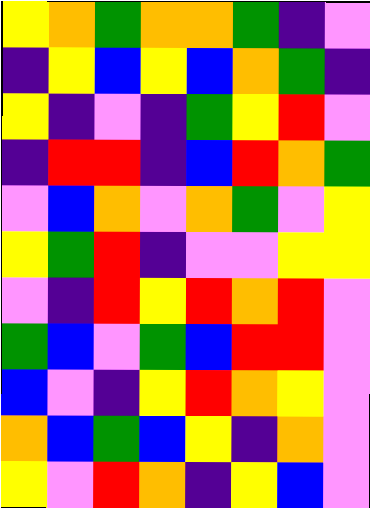[["yellow", "orange", "green", "orange", "orange", "green", "indigo", "violet"], ["indigo", "yellow", "blue", "yellow", "blue", "orange", "green", "indigo"], ["yellow", "indigo", "violet", "indigo", "green", "yellow", "red", "violet"], ["indigo", "red", "red", "indigo", "blue", "red", "orange", "green"], ["violet", "blue", "orange", "violet", "orange", "green", "violet", "yellow"], ["yellow", "green", "red", "indigo", "violet", "violet", "yellow", "yellow"], ["violet", "indigo", "red", "yellow", "red", "orange", "red", "violet"], ["green", "blue", "violet", "green", "blue", "red", "red", "violet"], ["blue", "violet", "indigo", "yellow", "red", "orange", "yellow", "violet"], ["orange", "blue", "green", "blue", "yellow", "indigo", "orange", "violet"], ["yellow", "violet", "red", "orange", "indigo", "yellow", "blue", "violet"]]